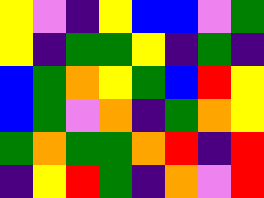[["yellow", "violet", "indigo", "yellow", "blue", "blue", "violet", "green"], ["yellow", "indigo", "green", "green", "yellow", "indigo", "green", "indigo"], ["blue", "green", "orange", "yellow", "green", "blue", "red", "yellow"], ["blue", "green", "violet", "orange", "indigo", "green", "orange", "yellow"], ["green", "orange", "green", "green", "orange", "red", "indigo", "red"], ["indigo", "yellow", "red", "green", "indigo", "orange", "violet", "red"]]